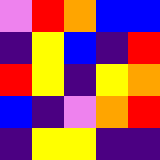[["violet", "red", "orange", "blue", "blue"], ["indigo", "yellow", "blue", "indigo", "red"], ["red", "yellow", "indigo", "yellow", "orange"], ["blue", "indigo", "violet", "orange", "red"], ["indigo", "yellow", "yellow", "indigo", "indigo"]]